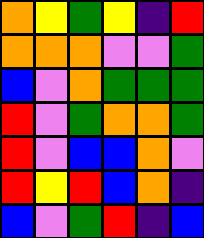[["orange", "yellow", "green", "yellow", "indigo", "red"], ["orange", "orange", "orange", "violet", "violet", "green"], ["blue", "violet", "orange", "green", "green", "green"], ["red", "violet", "green", "orange", "orange", "green"], ["red", "violet", "blue", "blue", "orange", "violet"], ["red", "yellow", "red", "blue", "orange", "indigo"], ["blue", "violet", "green", "red", "indigo", "blue"]]